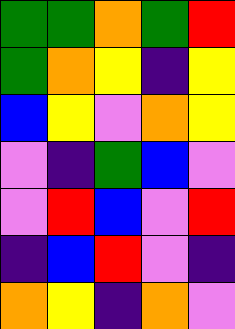[["green", "green", "orange", "green", "red"], ["green", "orange", "yellow", "indigo", "yellow"], ["blue", "yellow", "violet", "orange", "yellow"], ["violet", "indigo", "green", "blue", "violet"], ["violet", "red", "blue", "violet", "red"], ["indigo", "blue", "red", "violet", "indigo"], ["orange", "yellow", "indigo", "orange", "violet"]]